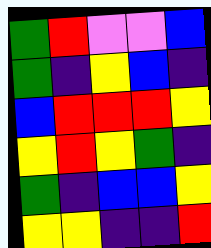[["green", "red", "violet", "violet", "blue"], ["green", "indigo", "yellow", "blue", "indigo"], ["blue", "red", "red", "red", "yellow"], ["yellow", "red", "yellow", "green", "indigo"], ["green", "indigo", "blue", "blue", "yellow"], ["yellow", "yellow", "indigo", "indigo", "red"]]